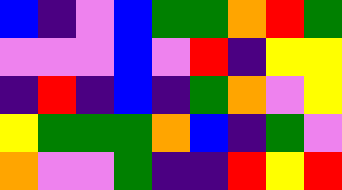[["blue", "indigo", "violet", "blue", "green", "green", "orange", "red", "green"], ["violet", "violet", "violet", "blue", "violet", "red", "indigo", "yellow", "yellow"], ["indigo", "red", "indigo", "blue", "indigo", "green", "orange", "violet", "yellow"], ["yellow", "green", "green", "green", "orange", "blue", "indigo", "green", "violet"], ["orange", "violet", "violet", "green", "indigo", "indigo", "red", "yellow", "red"]]